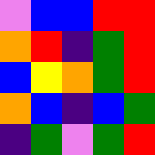[["violet", "blue", "blue", "red", "red"], ["orange", "red", "indigo", "green", "red"], ["blue", "yellow", "orange", "green", "red"], ["orange", "blue", "indigo", "blue", "green"], ["indigo", "green", "violet", "green", "red"]]